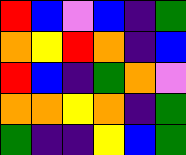[["red", "blue", "violet", "blue", "indigo", "green"], ["orange", "yellow", "red", "orange", "indigo", "blue"], ["red", "blue", "indigo", "green", "orange", "violet"], ["orange", "orange", "yellow", "orange", "indigo", "green"], ["green", "indigo", "indigo", "yellow", "blue", "green"]]